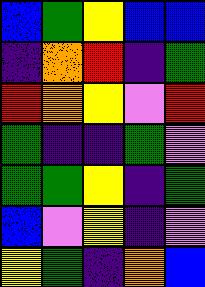[["blue", "green", "yellow", "blue", "blue"], ["indigo", "orange", "red", "indigo", "green"], ["red", "orange", "yellow", "violet", "red"], ["green", "indigo", "indigo", "green", "violet"], ["green", "green", "yellow", "indigo", "green"], ["blue", "violet", "yellow", "indigo", "violet"], ["yellow", "green", "indigo", "orange", "blue"]]